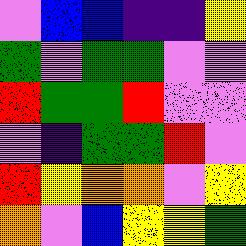[["violet", "blue", "blue", "indigo", "indigo", "yellow"], ["green", "violet", "green", "green", "violet", "violet"], ["red", "green", "green", "red", "violet", "violet"], ["violet", "indigo", "green", "green", "red", "violet"], ["red", "yellow", "orange", "orange", "violet", "yellow"], ["orange", "violet", "blue", "yellow", "yellow", "green"]]